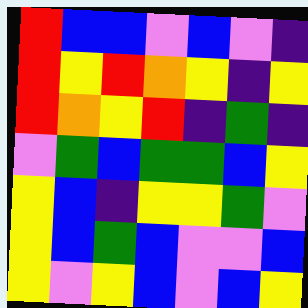[["red", "blue", "blue", "violet", "blue", "violet", "indigo"], ["red", "yellow", "red", "orange", "yellow", "indigo", "yellow"], ["red", "orange", "yellow", "red", "indigo", "green", "indigo"], ["violet", "green", "blue", "green", "green", "blue", "yellow"], ["yellow", "blue", "indigo", "yellow", "yellow", "green", "violet"], ["yellow", "blue", "green", "blue", "violet", "violet", "blue"], ["yellow", "violet", "yellow", "blue", "violet", "blue", "yellow"]]